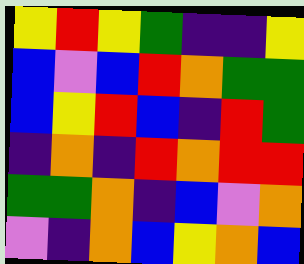[["yellow", "red", "yellow", "green", "indigo", "indigo", "yellow"], ["blue", "violet", "blue", "red", "orange", "green", "green"], ["blue", "yellow", "red", "blue", "indigo", "red", "green"], ["indigo", "orange", "indigo", "red", "orange", "red", "red"], ["green", "green", "orange", "indigo", "blue", "violet", "orange"], ["violet", "indigo", "orange", "blue", "yellow", "orange", "blue"]]